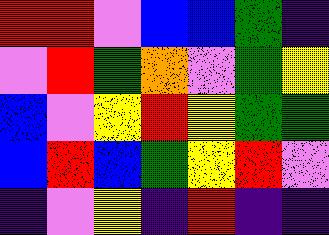[["red", "red", "violet", "blue", "blue", "green", "indigo"], ["violet", "red", "green", "orange", "violet", "green", "yellow"], ["blue", "violet", "yellow", "red", "yellow", "green", "green"], ["blue", "red", "blue", "green", "yellow", "red", "violet"], ["indigo", "violet", "yellow", "indigo", "red", "indigo", "indigo"]]